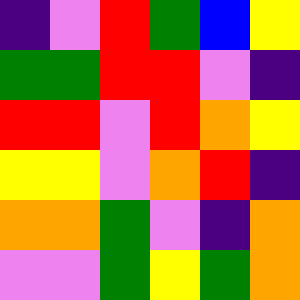[["indigo", "violet", "red", "green", "blue", "yellow"], ["green", "green", "red", "red", "violet", "indigo"], ["red", "red", "violet", "red", "orange", "yellow"], ["yellow", "yellow", "violet", "orange", "red", "indigo"], ["orange", "orange", "green", "violet", "indigo", "orange"], ["violet", "violet", "green", "yellow", "green", "orange"]]